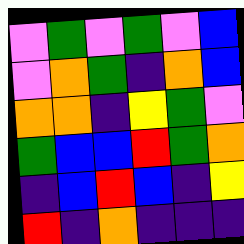[["violet", "green", "violet", "green", "violet", "blue"], ["violet", "orange", "green", "indigo", "orange", "blue"], ["orange", "orange", "indigo", "yellow", "green", "violet"], ["green", "blue", "blue", "red", "green", "orange"], ["indigo", "blue", "red", "blue", "indigo", "yellow"], ["red", "indigo", "orange", "indigo", "indigo", "indigo"]]